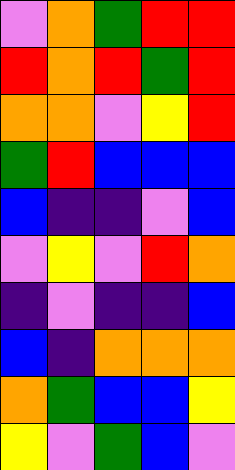[["violet", "orange", "green", "red", "red"], ["red", "orange", "red", "green", "red"], ["orange", "orange", "violet", "yellow", "red"], ["green", "red", "blue", "blue", "blue"], ["blue", "indigo", "indigo", "violet", "blue"], ["violet", "yellow", "violet", "red", "orange"], ["indigo", "violet", "indigo", "indigo", "blue"], ["blue", "indigo", "orange", "orange", "orange"], ["orange", "green", "blue", "blue", "yellow"], ["yellow", "violet", "green", "blue", "violet"]]